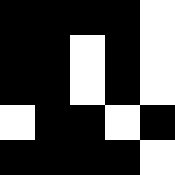[["black", "black", "black", "black", "white"], ["black", "black", "white", "black", "white"], ["black", "black", "white", "black", "white"], ["white", "black", "black", "white", "black"], ["black", "black", "black", "black", "white"]]